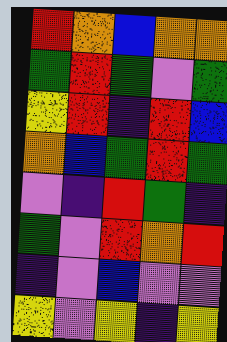[["red", "orange", "blue", "orange", "orange"], ["green", "red", "green", "violet", "green"], ["yellow", "red", "indigo", "red", "blue"], ["orange", "blue", "green", "red", "green"], ["violet", "indigo", "red", "green", "indigo"], ["green", "violet", "red", "orange", "red"], ["indigo", "violet", "blue", "violet", "violet"], ["yellow", "violet", "yellow", "indigo", "yellow"]]